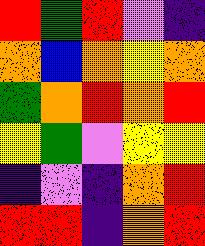[["red", "green", "red", "violet", "indigo"], ["orange", "blue", "orange", "yellow", "orange"], ["green", "orange", "red", "orange", "red"], ["yellow", "green", "violet", "yellow", "yellow"], ["indigo", "violet", "indigo", "orange", "red"], ["red", "red", "indigo", "orange", "red"]]